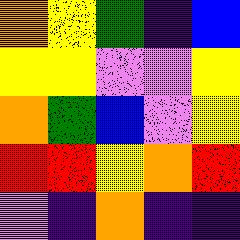[["orange", "yellow", "green", "indigo", "blue"], ["yellow", "yellow", "violet", "violet", "yellow"], ["orange", "green", "blue", "violet", "yellow"], ["red", "red", "yellow", "orange", "red"], ["violet", "indigo", "orange", "indigo", "indigo"]]